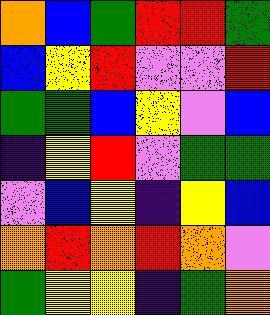[["orange", "blue", "green", "red", "red", "green"], ["blue", "yellow", "red", "violet", "violet", "red"], ["green", "green", "blue", "yellow", "violet", "blue"], ["indigo", "yellow", "red", "violet", "green", "green"], ["violet", "blue", "yellow", "indigo", "yellow", "blue"], ["orange", "red", "orange", "red", "orange", "violet"], ["green", "yellow", "yellow", "indigo", "green", "orange"]]